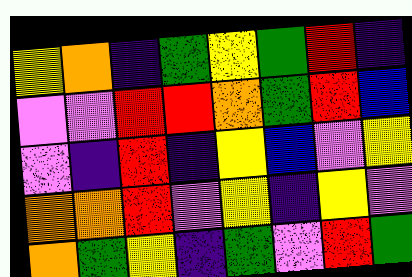[["yellow", "orange", "indigo", "green", "yellow", "green", "red", "indigo"], ["violet", "violet", "red", "red", "orange", "green", "red", "blue"], ["violet", "indigo", "red", "indigo", "yellow", "blue", "violet", "yellow"], ["orange", "orange", "red", "violet", "yellow", "indigo", "yellow", "violet"], ["orange", "green", "yellow", "indigo", "green", "violet", "red", "green"]]